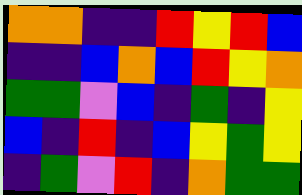[["orange", "orange", "indigo", "indigo", "red", "yellow", "red", "blue"], ["indigo", "indigo", "blue", "orange", "blue", "red", "yellow", "orange"], ["green", "green", "violet", "blue", "indigo", "green", "indigo", "yellow"], ["blue", "indigo", "red", "indigo", "blue", "yellow", "green", "yellow"], ["indigo", "green", "violet", "red", "indigo", "orange", "green", "green"]]